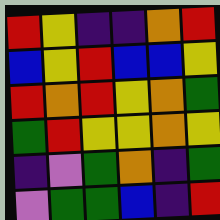[["red", "yellow", "indigo", "indigo", "orange", "red"], ["blue", "yellow", "red", "blue", "blue", "yellow"], ["red", "orange", "red", "yellow", "orange", "green"], ["green", "red", "yellow", "yellow", "orange", "yellow"], ["indigo", "violet", "green", "orange", "indigo", "green"], ["violet", "green", "green", "blue", "indigo", "red"]]